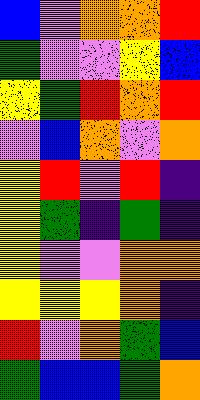[["blue", "violet", "orange", "orange", "red"], ["green", "violet", "violet", "yellow", "blue"], ["yellow", "green", "red", "orange", "red"], ["violet", "blue", "orange", "violet", "orange"], ["yellow", "red", "violet", "red", "indigo"], ["yellow", "green", "indigo", "green", "indigo"], ["yellow", "violet", "violet", "orange", "orange"], ["yellow", "yellow", "yellow", "orange", "indigo"], ["red", "violet", "orange", "green", "blue"], ["green", "blue", "blue", "green", "orange"]]